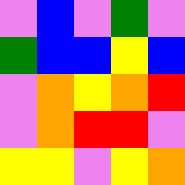[["violet", "blue", "violet", "green", "violet"], ["green", "blue", "blue", "yellow", "blue"], ["violet", "orange", "yellow", "orange", "red"], ["violet", "orange", "red", "red", "violet"], ["yellow", "yellow", "violet", "yellow", "orange"]]